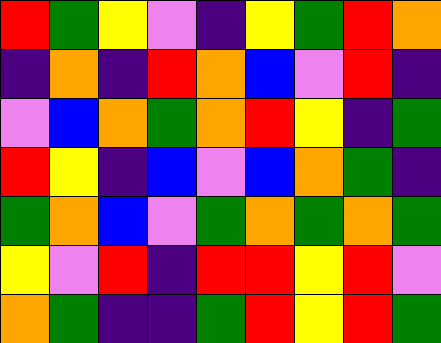[["red", "green", "yellow", "violet", "indigo", "yellow", "green", "red", "orange"], ["indigo", "orange", "indigo", "red", "orange", "blue", "violet", "red", "indigo"], ["violet", "blue", "orange", "green", "orange", "red", "yellow", "indigo", "green"], ["red", "yellow", "indigo", "blue", "violet", "blue", "orange", "green", "indigo"], ["green", "orange", "blue", "violet", "green", "orange", "green", "orange", "green"], ["yellow", "violet", "red", "indigo", "red", "red", "yellow", "red", "violet"], ["orange", "green", "indigo", "indigo", "green", "red", "yellow", "red", "green"]]